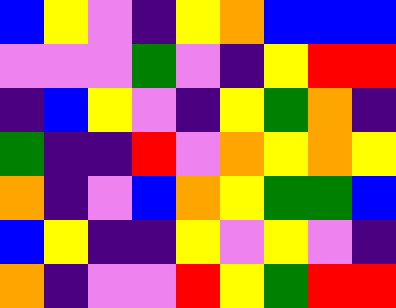[["blue", "yellow", "violet", "indigo", "yellow", "orange", "blue", "blue", "blue"], ["violet", "violet", "violet", "green", "violet", "indigo", "yellow", "red", "red"], ["indigo", "blue", "yellow", "violet", "indigo", "yellow", "green", "orange", "indigo"], ["green", "indigo", "indigo", "red", "violet", "orange", "yellow", "orange", "yellow"], ["orange", "indigo", "violet", "blue", "orange", "yellow", "green", "green", "blue"], ["blue", "yellow", "indigo", "indigo", "yellow", "violet", "yellow", "violet", "indigo"], ["orange", "indigo", "violet", "violet", "red", "yellow", "green", "red", "red"]]